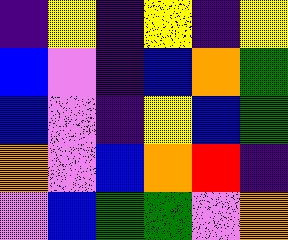[["indigo", "yellow", "indigo", "yellow", "indigo", "yellow"], ["blue", "violet", "indigo", "blue", "orange", "green"], ["blue", "violet", "indigo", "yellow", "blue", "green"], ["orange", "violet", "blue", "orange", "red", "indigo"], ["violet", "blue", "green", "green", "violet", "orange"]]